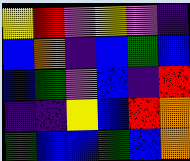[["yellow", "red", "violet", "yellow", "violet", "indigo"], ["blue", "orange", "indigo", "blue", "green", "blue"], ["blue", "green", "violet", "blue", "indigo", "red"], ["indigo", "indigo", "yellow", "blue", "red", "orange"], ["green", "blue", "blue", "green", "blue", "orange"]]